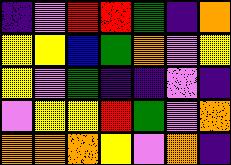[["indigo", "violet", "red", "red", "green", "indigo", "orange"], ["yellow", "yellow", "blue", "green", "orange", "violet", "yellow"], ["yellow", "violet", "green", "indigo", "indigo", "violet", "indigo"], ["violet", "yellow", "yellow", "red", "green", "violet", "orange"], ["orange", "orange", "orange", "yellow", "violet", "orange", "indigo"]]